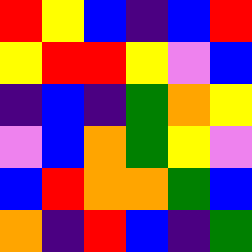[["red", "yellow", "blue", "indigo", "blue", "red"], ["yellow", "red", "red", "yellow", "violet", "blue"], ["indigo", "blue", "indigo", "green", "orange", "yellow"], ["violet", "blue", "orange", "green", "yellow", "violet"], ["blue", "red", "orange", "orange", "green", "blue"], ["orange", "indigo", "red", "blue", "indigo", "green"]]